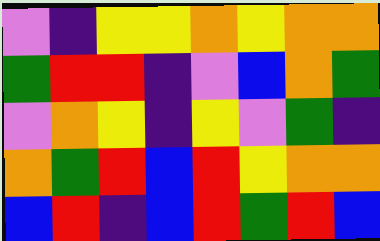[["violet", "indigo", "yellow", "yellow", "orange", "yellow", "orange", "orange"], ["green", "red", "red", "indigo", "violet", "blue", "orange", "green"], ["violet", "orange", "yellow", "indigo", "yellow", "violet", "green", "indigo"], ["orange", "green", "red", "blue", "red", "yellow", "orange", "orange"], ["blue", "red", "indigo", "blue", "red", "green", "red", "blue"]]